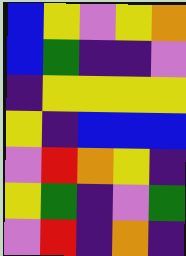[["blue", "yellow", "violet", "yellow", "orange"], ["blue", "green", "indigo", "indigo", "violet"], ["indigo", "yellow", "yellow", "yellow", "yellow"], ["yellow", "indigo", "blue", "blue", "blue"], ["violet", "red", "orange", "yellow", "indigo"], ["yellow", "green", "indigo", "violet", "green"], ["violet", "red", "indigo", "orange", "indigo"]]